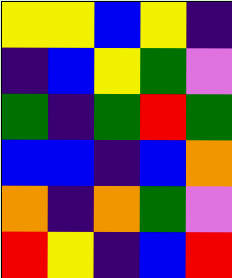[["yellow", "yellow", "blue", "yellow", "indigo"], ["indigo", "blue", "yellow", "green", "violet"], ["green", "indigo", "green", "red", "green"], ["blue", "blue", "indigo", "blue", "orange"], ["orange", "indigo", "orange", "green", "violet"], ["red", "yellow", "indigo", "blue", "red"]]